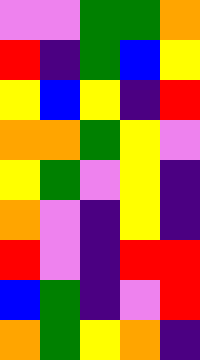[["violet", "violet", "green", "green", "orange"], ["red", "indigo", "green", "blue", "yellow"], ["yellow", "blue", "yellow", "indigo", "red"], ["orange", "orange", "green", "yellow", "violet"], ["yellow", "green", "violet", "yellow", "indigo"], ["orange", "violet", "indigo", "yellow", "indigo"], ["red", "violet", "indigo", "red", "red"], ["blue", "green", "indigo", "violet", "red"], ["orange", "green", "yellow", "orange", "indigo"]]